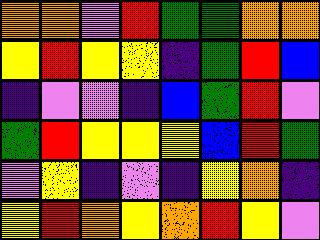[["orange", "orange", "violet", "red", "green", "green", "orange", "orange"], ["yellow", "red", "yellow", "yellow", "indigo", "green", "red", "blue"], ["indigo", "violet", "violet", "indigo", "blue", "green", "red", "violet"], ["green", "red", "yellow", "yellow", "yellow", "blue", "red", "green"], ["violet", "yellow", "indigo", "violet", "indigo", "yellow", "orange", "indigo"], ["yellow", "red", "orange", "yellow", "orange", "red", "yellow", "violet"]]